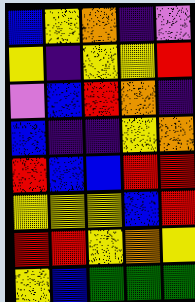[["blue", "yellow", "orange", "indigo", "violet"], ["yellow", "indigo", "yellow", "yellow", "red"], ["violet", "blue", "red", "orange", "indigo"], ["blue", "indigo", "indigo", "yellow", "orange"], ["red", "blue", "blue", "red", "red"], ["yellow", "yellow", "yellow", "blue", "red"], ["red", "red", "yellow", "orange", "yellow"], ["yellow", "blue", "green", "green", "green"]]